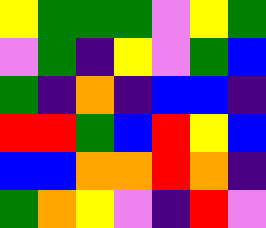[["yellow", "green", "green", "green", "violet", "yellow", "green"], ["violet", "green", "indigo", "yellow", "violet", "green", "blue"], ["green", "indigo", "orange", "indigo", "blue", "blue", "indigo"], ["red", "red", "green", "blue", "red", "yellow", "blue"], ["blue", "blue", "orange", "orange", "red", "orange", "indigo"], ["green", "orange", "yellow", "violet", "indigo", "red", "violet"]]